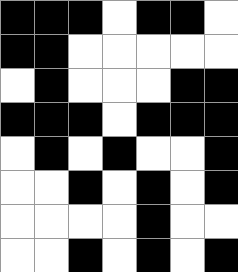[["black", "black", "black", "white", "black", "black", "white"], ["black", "black", "white", "white", "white", "white", "white"], ["white", "black", "white", "white", "white", "black", "black"], ["black", "black", "black", "white", "black", "black", "black"], ["white", "black", "white", "black", "white", "white", "black"], ["white", "white", "black", "white", "black", "white", "black"], ["white", "white", "white", "white", "black", "white", "white"], ["white", "white", "black", "white", "black", "white", "black"]]